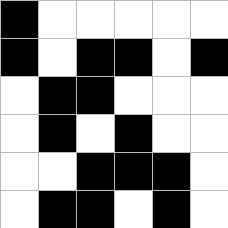[["black", "white", "white", "white", "white", "white"], ["black", "white", "black", "black", "white", "black"], ["white", "black", "black", "white", "white", "white"], ["white", "black", "white", "black", "white", "white"], ["white", "white", "black", "black", "black", "white"], ["white", "black", "black", "white", "black", "white"]]